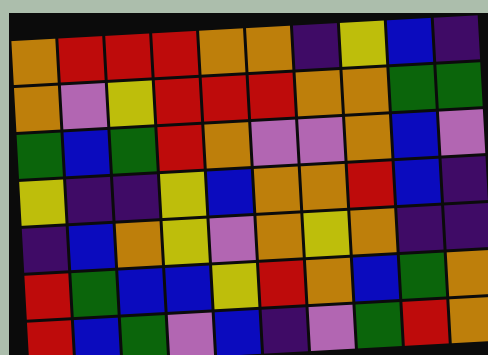[["orange", "red", "red", "red", "orange", "orange", "indigo", "yellow", "blue", "indigo"], ["orange", "violet", "yellow", "red", "red", "red", "orange", "orange", "green", "green"], ["green", "blue", "green", "red", "orange", "violet", "violet", "orange", "blue", "violet"], ["yellow", "indigo", "indigo", "yellow", "blue", "orange", "orange", "red", "blue", "indigo"], ["indigo", "blue", "orange", "yellow", "violet", "orange", "yellow", "orange", "indigo", "indigo"], ["red", "green", "blue", "blue", "yellow", "red", "orange", "blue", "green", "orange"], ["red", "blue", "green", "violet", "blue", "indigo", "violet", "green", "red", "orange"]]